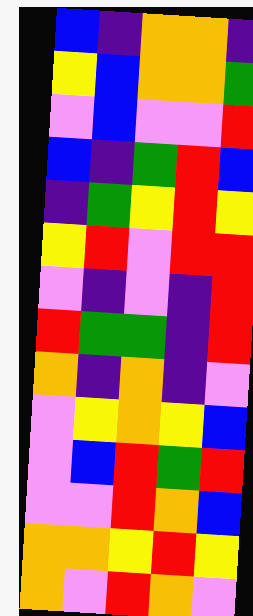[["blue", "indigo", "orange", "orange", "indigo"], ["yellow", "blue", "orange", "orange", "green"], ["violet", "blue", "violet", "violet", "red"], ["blue", "indigo", "green", "red", "blue"], ["indigo", "green", "yellow", "red", "yellow"], ["yellow", "red", "violet", "red", "red"], ["violet", "indigo", "violet", "indigo", "red"], ["red", "green", "green", "indigo", "red"], ["orange", "indigo", "orange", "indigo", "violet"], ["violet", "yellow", "orange", "yellow", "blue"], ["violet", "blue", "red", "green", "red"], ["violet", "violet", "red", "orange", "blue"], ["orange", "orange", "yellow", "red", "yellow"], ["orange", "violet", "red", "orange", "violet"]]